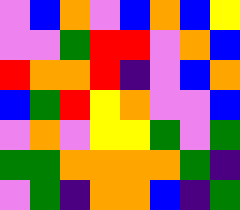[["violet", "blue", "orange", "violet", "blue", "orange", "blue", "yellow"], ["violet", "violet", "green", "red", "red", "violet", "orange", "blue"], ["red", "orange", "orange", "red", "indigo", "violet", "blue", "orange"], ["blue", "green", "red", "yellow", "orange", "violet", "violet", "blue"], ["violet", "orange", "violet", "yellow", "yellow", "green", "violet", "green"], ["green", "green", "orange", "orange", "orange", "orange", "green", "indigo"], ["violet", "green", "indigo", "orange", "orange", "blue", "indigo", "green"]]